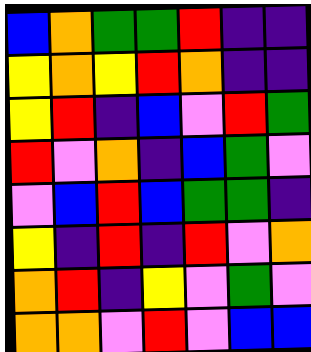[["blue", "orange", "green", "green", "red", "indigo", "indigo"], ["yellow", "orange", "yellow", "red", "orange", "indigo", "indigo"], ["yellow", "red", "indigo", "blue", "violet", "red", "green"], ["red", "violet", "orange", "indigo", "blue", "green", "violet"], ["violet", "blue", "red", "blue", "green", "green", "indigo"], ["yellow", "indigo", "red", "indigo", "red", "violet", "orange"], ["orange", "red", "indigo", "yellow", "violet", "green", "violet"], ["orange", "orange", "violet", "red", "violet", "blue", "blue"]]